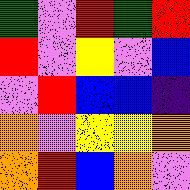[["green", "violet", "red", "green", "red"], ["red", "violet", "yellow", "violet", "blue"], ["violet", "red", "blue", "blue", "indigo"], ["orange", "violet", "yellow", "yellow", "orange"], ["orange", "red", "blue", "orange", "violet"]]